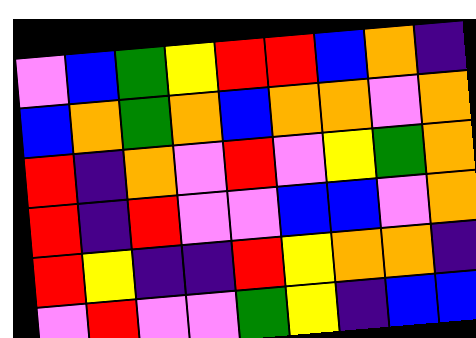[["violet", "blue", "green", "yellow", "red", "red", "blue", "orange", "indigo"], ["blue", "orange", "green", "orange", "blue", "orange", "orange", "violet", "orange"], ["red", "indigo", "orange", "violet", "red", "violet", "yellow", "green", "orange"], ["red", "indigo", "red", "violet", "violet", "blue", "blue", "violet", "orange"], ["red", "yellow", "indigo", "indigo", "red", "yellow", "orange", "orange", "indigo"], ["violet", "red", "violet", "violet", "green", "yellow", "indigo", "blue", "blue"]]